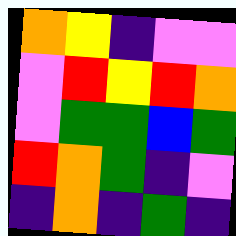[["orange", "yellow", "indigo", "violet", "violet"], ["violet", "red", "yellow", "red", "orange"], ["violet", "green", "green", "blue", "green"], ["red", "orange", "green", "indigo", "violet"], ["indigo", "orange", "indigo", "green", "indigo"]]